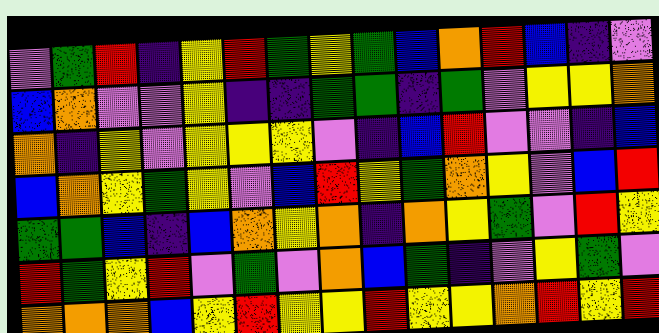[["violet", "green", "red", "indigo", "yellow", "red", "green", "yellow", "green", "blue", "orange", "red", "blue", "indigo", "violet"], ["blue", "orange", "violet", "violet", "yellow", "indigo", "indigo", "green", "green", "indigo", "green", "violet", "yellow", "yellow", "orange"], ["orange", "indigo", "yellow", "violet", "yellow", "yellow", "yellow", "violet", "indigo", "blue", "red", "violet", "violet", "indigo", "blue"], ["blue", "orange", "yellow", "green", "yellow", "violet", "blue", "red", "yellow", "green", "orange", "yellow", "violet", "blue", "red"], ["green", "green", "blue", "indigo", "blue", "orange", "yellow", "orange", "indigo", "orange", "yellow", "green", "violet", "red", "yellow"], ["red", "green", "yellow", "red", "violet", "green", "violet", "orange", "blue", "green", "indigo", "violet", "yellow", "green", "violet"], ["orange", "orange", "orange", "blue", "yellow", "red", "yellow", "yellow", "red", "yellow", "yellow", "orange", "red", "yellow", "red"]]